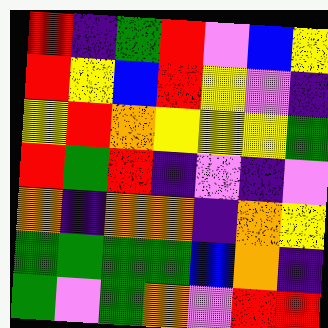[["red", "indigo", "green", "red", "violet", "blue", "yellow"], ["red", "yellow", "blue", "red", "yellow", "violet", "indigo"], ["yellow", "red", "orange", "yellow", "yellow", "yellow", "green"], ["red", "green", "red", "indigo", "violet", "indigo", "violet"], ["orange", "indigo", "orange", "orange", "indigo", "orange", "yellow"], ["green", "green", "green", "green", "blue", "orange", "indigo"], ["green", "violet", "green", "orange", "violet", "red", "red"]]